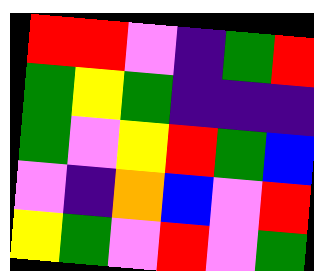[["red", "red", "violet", "indigo", "green", "red"], ["green", "yellow", "green", "indigo", "indigo", "indigo"], ["green", "violet", "yellow", "red", "green", "blue"], ["violet", "indigo", "orange", "blue", "violet", "red"], ["yellow", "green", "violet", "red", "violet", "green"]]